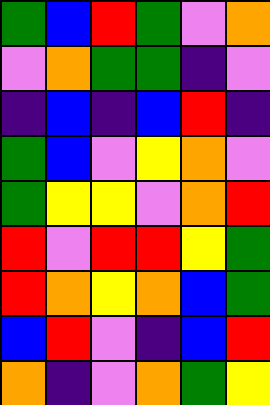[["green", "blue", "red", "green", "violet", "orange"], ["violet", "orange", "green", "green", "indigo", "violet"], ["indigo", "blue", "indigo", "blue", "red", "indigo"], ["green", "blue", "violet", "yellow", "orange", "violet"], ["green", "yellow", "yellow", "violet", "orange", "red"], ["red", "violet", "red", "red", "yellow", "green"], ["red", "orange", "yellow", "orange", "blue", "green"], ["blue", "red", "violet", "indigo", "blue", "red"], ["orange", "indigo", "violet", "orange", "green", "yellow"]]